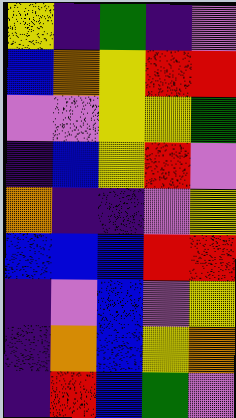[["yellow", "indigo", "green", "indigo", "violet"], ["blue", "orange", "yellow", "red", "red"], ["violet", "violet", "yellow", "yellow", "green"], ["indigo", "blue", "yellow", "red", "violet"], ["orange", "indigo", "indigo", "violet", "yellow"], ["blue", "blue", "blue", "red", "red"], ["indigo", "violet", "blue", "violet", "yellow"], ["indigo", "orange", "blue", "yellow", "orange"], ["indigo", "red", "blue", "green", "violet"]]